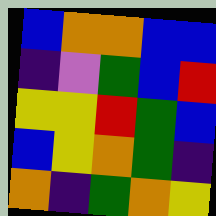[["blue", "orange", "orange", "blue", "blue"], ["indigo", "violet", "green", "blue", "red"], ["yellow", "yellow", "red", "green", "blue"], ["blue", "yellow", "orange", "green", "indigo"], ["orange", "indigo", "green", "orange", "yellow"]]